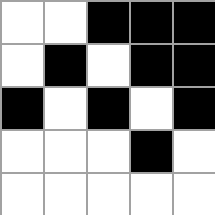[["white", "white", "black", "black", "black"], ["white", "black", "white", "black", "black"], ["black", "white", "black", "white", "black"], ["white", "white", "white", "black", "white"], ["white", "white", "white", "white", "white"]]